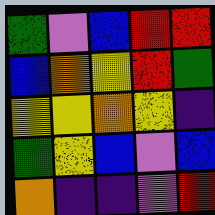[["green", "violet", "blue", "red", "red"], ["blue", "orange", "yellow", "red", "green"], ["yellow", "yellow", "orange", "yellow", "indigo"], ["green", "yellow", "blue", "violet", "blue"], ["orange", "indigo", "indigo", "violet", "red"]]